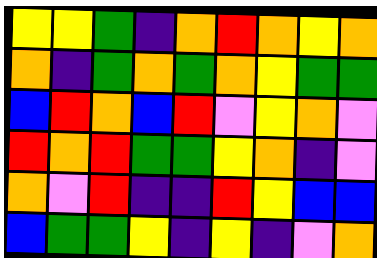[["yellow", "yellow", "green", "indigo", "orange", "red", "orange", "yellow", "orange"], ["orange", "indigo", "green", "orange", "green", "orange", "yellow", "green", "green"], ["blue", "red", "orange", "blue", "red", "violet", "yellow", "orange", "violet"], ["red", "orange", "red", "green", "green", "yellow", "orange", "indigo", "violet"], ["orange", "violet", "red", "indigo", "indigo", "red", "yellow", "blue", "blue"], ["blue", "green", "green", "yellow", "indigo", "yellow", "indigo", "violet", "orange"]]